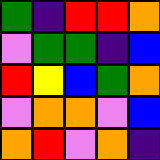[["green", "indigo", "red", "red", "orange"], ["violet", "green", "green", "indigo", "blue"], ["red", "yellow", "blue", "green", "orange"], ["violet", "orange", "orange", "violet", "blue"], ["orange", "red", "violet", "orange", "indigo"]]